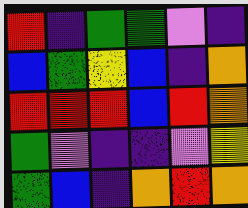[["red", "indigo", "green", "green", "violet", "indigo"], ["blue", "green", "yellow", "blue", "indigo", "orange"], ["red", "red", "red", "blue", "red", "orange"], ["green", "violet", "indigo", "indigo", "violet", "yellow"], ["green", "blue", "indigo", "orange", "red", "orange"]]